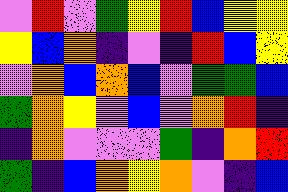[["violet", "red", "violet", "green", "yellow", "red", "blue", "yellow", "yellow"], ["yellow", "blue", "orange", "indigo", "violet", "indigo", "red", "blue", "yellow"], ["violet", "orange", "blue", "orange", "blue", "violet", "green", "green", "blue"], ["green", "orange", "yellow", "violet", "blue", "violet", "orange", "red", "indigo"], ["indigo", "orange", "violet", "violet", "violet", "green", "indigo", "orange", "red"], ["green", "indigo", "blue", "orange", "yellow", "orange", "violet", "indigo", "blue"]]